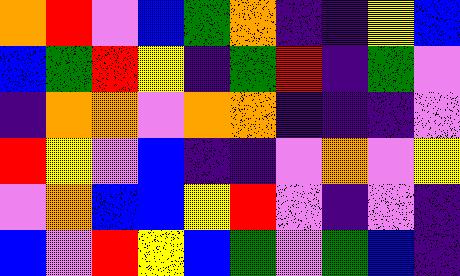[["orange", "red", "violet", "blue", "green", "orange", "indigo", "indigo", "yellow", "blue"], ["blue", "green", "red", "yellow", "indigo", "green", "red", "indigo", "green", "violet"], ["indigo", "orange", "orange", "violet", "orange", "orange", "indigo", "indigo", "indigo", "violet"], ["red", "yellow", "violet", "blue", "indigo", "indigo", "violet", "orange", "violet", "yellow"], ["violet", "orange", "blue", "blue", "yellow", "red", "violet", "indigo", "violet", "indigo"], ["blue", "violet", "red", "yellow", "blue", "green", "violet", "green", "blue", "indigo"]]